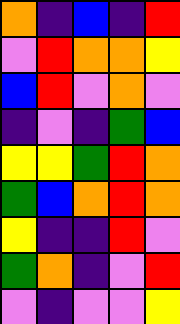[["orange", "indigo", "blue", "indigo", "red"], ["violet", "red", "orange", "orange", "yellow"], ["blue", "red", "violet", "orange", "violet"], ["indigo", "violet", "indigo", "green", "blue"], ["yellow", "yellow", "green", "red", "orange"], ["green", "blue", "orange", "red", "orange"], ["yellow", "indigo", "indigo", "red", "violet"], ["green", "orange", "indigo", "violet", "red"], ["violet", "indigo", "violet", "violet", "yellow"]]